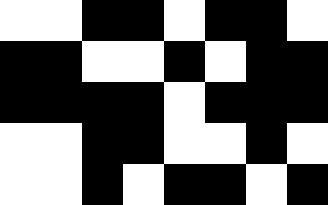[["white", "white", "black", "black", "white", "black", "black", "white"], ["black", "black", "white", "white", "black", "white", "black", "black"], ["black", "black", "black", "black", "white", "black", "black", "black"], ["white", "white", "black", "black", "white", "white", "black", "white"], ["white", "white", "black", "white", "black", "black", "white", "black"]]